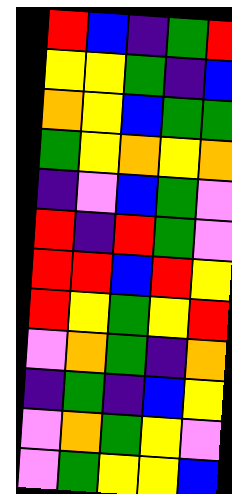[["red", "blue", "indigo", "green", "red"], ["yellow", "yellow", "green", "indigo", "blue"], ["orange", "yellow", "blue", "green", "green"], ["green", "yellow", "orange", "yellow", "orange"], ["indigo", "violet", "blue", "green", "violet"], ["red", "indigo", "red", "green", "violet"], ["red", "red", "blue", "red", "yellow"], ["red", "yellow", "green", "yellow", "red"], ["violet", "orange", "green", "indigo", "orange"], ["indigo", "green", "indigo", "blue", "yellow"], ["violet", "orange", "green", "yellow", "violet"], ["violet", "green", "yellow", "yellow", "blue"]]